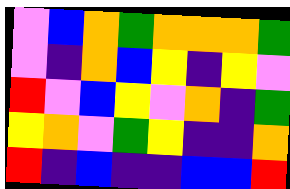[["violet", "blue", "orange", "green", "orange", "orange", "orange", "green"], ["violet", "indigo", "orange", "blue", "yellow", "indigo", "yellow", "violet"], ["red", "violet", "blue", "yellow", "violet", "orange", "indigo", "green"], ["yellow", "orange", "violet", "green", "yellow", "indigo", "indigo", "orange"], ["red", "indigo", "blue", "indigo", "indigo", "blue", "blue", "red"]]